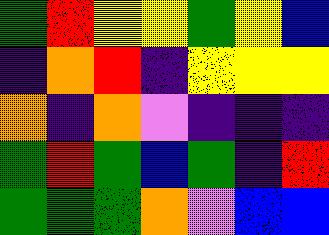[["green", "red", "yellow", "yellow", "green", "yellow", "blue"], ["indigo", "orange", "red", "indigo", "yellow", "yellow", "yellow"], ["orange", "indigo", "orange", "violet", "indigo", "indigo", "indigo"], ["green", "red", "green", "blue", "green", "indigo", "red"], ["green", "green", "green", "orange", "violet", "blue", "blue"]]